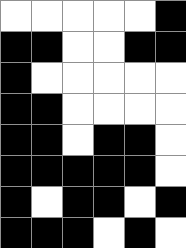[["white", "white", "white", "white", "white", "black"], ["black", "black", "white", "white", "black", "black"], ["black", "white", "white", "white", "white", "white"], ["black", "black", "white", "white", "white", "white"], ["black", "black", "white", "black", "black", "white"], ["black", "black", "black", "black", "black", "white"], ["black", "white", "black", "black", "white", "black"], ["black", "black", "black", "white", "black", "white"]]